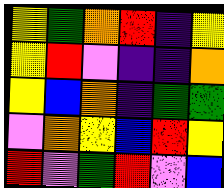[["yellow", "green", "orange", "red", "indigo", "yellow"], ["yellow", "red", "violet", "indigo", "indigo", "orange"], ["yellow", "blue", "orange", "indigo", "green", "green"], ["violet", "orange", "yellow", "blue", "red", "yellow"], ["red", "violet", "green", "red", "violet", "blue"]]